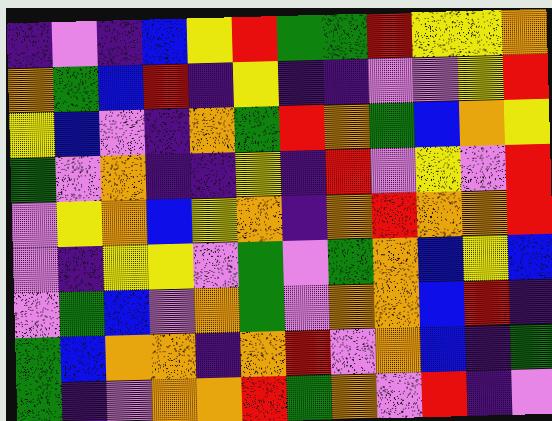[["indigo", "violet", "indigo", "blue", "yellow", "red", "green", "green", "red", "yellow", "yellow", "orange"], ["orange", "green", "blue", "red", "indigo", "yellow", "indigo", "indigo", "violet", "violet", "yellow", "red"], ["yellow", "blue", "violet", "indigo", "orange", "green", "red", "orange", "green", "blue", "orange", "yellow"], ["green", "violet", "orange", "indigo", "indigo", "yellow", "indigo", "red", "violet", "yellow", "violet", "red"], ["violet", "yellow", "orange", "blue", "yellow", "orange", "indigo", "orange", "red", "orange", "orange", "red"], ["violet", "indigo", "yellow", "yellow", "violet", "green", "violet", "green", "orange", "blue", "yellow", "blue"], ["violet", "green", "blue", "violet", "orange", "green", "violet", "orange", "orange", "blue", "red", "indigo"], ["green", "blue", "orange", "orange", "indigo", "orange", "red", "violet", "orange", "blue", "indigo", "green"], ["green", "indigo", "violet", "orange", "orange", "red", "green", "orange", "violet", "red", "indigo", "violet"]]